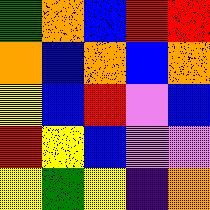[["green", "orange", "blue", "red", "red"], ["orange", "blue", "orange", "blue", "orange"], ["yellow", "blue", "red", "violet", "blue"], ["red", "yellow", "blue", "violet", "violet"], ["yellow", "green", "yellow", "indigo", "orange"]]